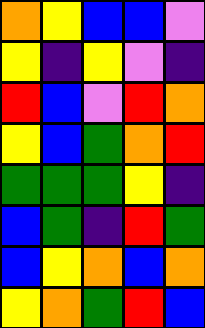[["orange", "yellow", "blue", "blue", "violet"], ["yellow", "indigo", "yellow", "violet", "indigo"], ["red", "blue", "violet", "red", "orange"], ["yellow", "blue", "green", "orange", "red"], ["green", "green", "green", "yellow", "indigo"], ["blue", "green", "indigo", "red", "green"], ["blue", "yellow", "orange", "blue", "orange"], ["yellow", "orange", "green", "red", "blue"]]